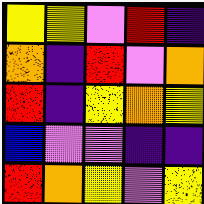[["yellow", "yellow", "violet", "red", "indigo"], ["orange", "indigo", "red", "violet", "orange"], ["red", "indigo", "yellow", "orange", "yellow"], ["blue", "violet", "violet", "indigo", "indigo"], ["red", "orange", "yellow", "violet", "yellow"]]